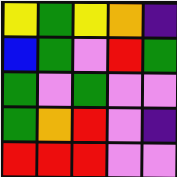[["yellow", "green", "yellow", "orange", "indigo"], ["blue", "green", "violet", "red", "green"], ["green", "violet", "green", "violet", "violet"], ["green", "orange", "red", "violet", "indigo"], ["red", "red", "red", "violet", "violet"]]